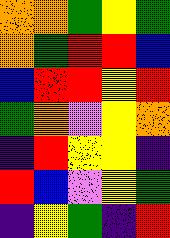[["orange", "orange", "green", "yellow", "green"], ["orange", "green", "red", "red", "blue"], ["blue", "red", "red", "yellow", "red"], ["green", "orange", "violet", "yellow", "orange"], ["indigo", "red", "yellow", "yellow", "indigo"], ["red", "blue", "violet", "yellow", "green"], ["indigo", "yellow", "green", "indigo", "red"]]